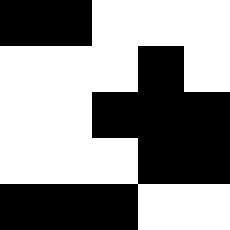[["black", "black", "white", "white", "white"], ["white", "white", "white", "black", "white"], ["white", "white", "black", "black", "black"], ["white", "white", "white", "black", "black"], ["black", "black", "black", "white", "white"]]